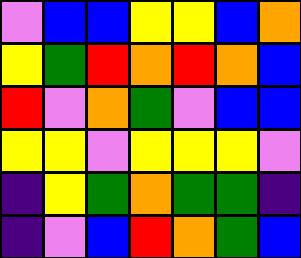[["violet", "blue", "blue", "yellow", "yellow", "blue", "orange"], ["yellow", "green", "red", "orange", "red", "orange", "blue"], ["red", "violet", "orange", "green", "violet", "blue", "blue"], ["yellow", "yellow", "violet", "yellow", "yellow", "yellow", "violet"], ["indigo", "yellow", "green", "orange", "green", "green", "indigo"], ["indigo", "violet", "blue", "red", "orange", "green", "blue"]]